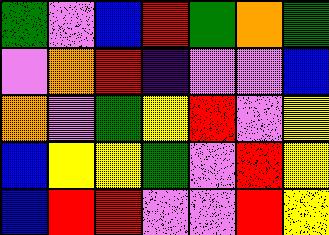[["green", "violet", "blue", "red", "green", "orange", "green"], ["violet", "orange", "red", "indigo", "violet", "violet", "blue"], ["orange", "violet", "green", "yellow", "red", "violet", "yellow"], ["blue", "yellow", "yellow", "green", "violet", "red", "yellow"], ["blue", "red", "red", "violet", "violet", "red", "yellow"]]